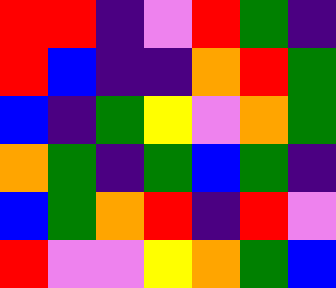[["red", "red", "indigo", "violet", "red", "green", "indigo"], ["red", "blue", "indigo", "indigo", "orange", "red", "green"], ["blue", "indigo", "green", "yellow", "violet", "orange", "green"], ["orange", "green", "indigo", "green", "blue", "green", "indigo"], ["blue", "green", "orange", "red", "indigo", "red", "violet"], ["red", "violet", "violet", "yellow", "orange", "green", "blue"]]